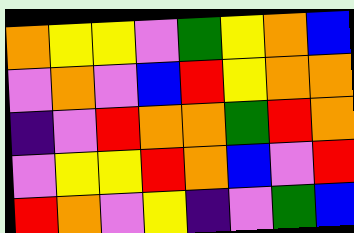[["orange", "yellow", "yellow", "violet", "green", "yellow", "orange", "blue"], ["violet", "orange", "violet", "blue", "red", "yellow", "orange", "orange"], ["indigo", "violet", "red", "orange", "orange", "green", "red", "orange"], ["violet", "yellow", "yellow", "red", "orange", "blue", "violet", "red"], ["red", "orange", "violet", "yellow", "indigo", "violet", "green", "blue"]]